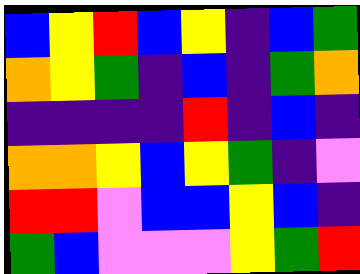[["blue", "yellow", "red", "blue", "yellow", "indigo", "blue", "green"], ["orange", "yellow", "green", "indigo", "blue", "indigo", "green", "orange"], ["indigo", "indigo", "indigo", "indigo", "red", "indigo", "blue", "indigo"], ["orange", "orange", "yellow", "blue", "yellow", "green", "indigo", "violet"], ["red", "red", "violet", "blue", "blue", "yellow", "blue", "indigo"], ["green", "blue", "violet", "violet", "violet", "yellow", "green", "red"]]